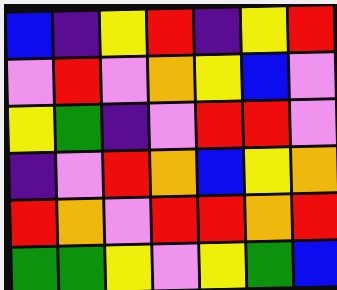[["blue", "indigo", "yellow", "red", "indigo", "yellow", "red"], ["violet", "red", "violet", "orange", "yellow", "blue", "violet"], ["yellow", "green", "indigo", "violet", "red", "red", "violet"], ["indigo", "violet", "red", "orange", "blue", "yellow", "orange"], ["red", "orange", "violet", "red", "red", "orange", "red"], ["green", "green", "yellow", "violet", "yellow", "green", "blue"]]